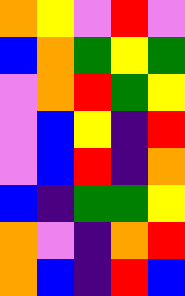[["orange", "yellow", "violet", "red", "violet"], ["blue", "orange", "green", "yellow", "green"], ["violet", "orange", "red", "green", "yellow"], ["violet", "blue", "yellow", "indigo", "red"], ["violet", "blue", "red", "indigo", "orange"], ["blue", "indigo", "green", "green", "yellow"], ["orange", "violet", "indigo", "orange", "red"], ["orange", "blue", "indigo", "red", "blue"]]